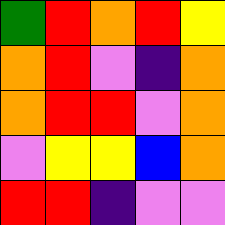[["green", "red", "orange", "red", "yellow"], ["orange", "red", "violet", "indigo", "orange"], ["orange", "red", "red", "violet", "orange"], ["violet", "yellow", "yellow", "blue", "orange"], ["red", "red", "indigo", "violet", "violet"]]